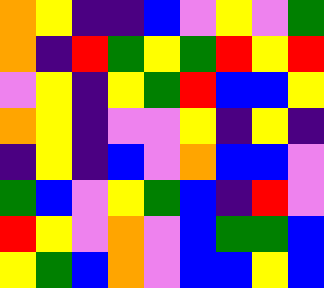[["orange", "yellow", "indigo", "indigo", "blue", "violet", "yellow", "violet", "green"], ["orange", "indigo", "red", "green", "yellow", "green", "red", "yellow", "red"], ["violet", "yellow", "indigo", "yellow", "green", "red", "blue", "blue", "yellow"], ["orange", "yellow", "indigo", "violet", "violet", "yellow", "indigo", "yellow", "indigo"], ["indigo", "yellow", "indigo", "blue", "violet", "orange", "blue", "blue", "violet"], ["green", "blue", "violet", "yellow", "green", "blue", "indigo", "red", "violet"], ["red", "yellow", "violet", "orange", "violet", "blue", "green", "green", "blue"], ["yellow", "green", "blue", "orange", "violet", "blue", "blue", "yellow", "blue"]]